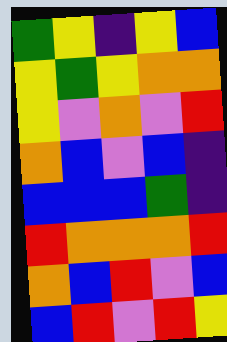[["green", "yellow", "indigo", "yellow", "blue"], ["yellow", "green", "yellow", "orange", "orange"], ["yellow", "violet", "orange", "violet", "red"], ["orange", "blue", "violet", "blue", "indigo"], ["blue", "blue", "blue", "green", "indigo"], ["red", "orange", "orange", "orange", "red"], ["orange", "blue", "red", "violet", "blue"], ["blue", "red", "violet", "red", "yellow"]]